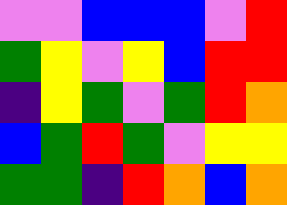[["violet", "violet", "blue", "blue", "blue", "violet", "red"], ["green", "yellow", "violet", "yellow", "blue", "red", "red"], ["indigo", "yellow", "green", "violet", "green", "red", "orange"], ["blue", "green", "red", "green", "violet", "yellow", "yellow"], ["green", "green", "indigo", "red", "orange", "blue", "orange"]]